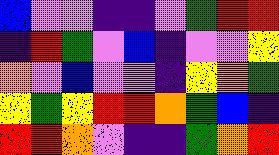[["blue", "violet", "violet", "indigo", "indigo", "violet", "green", "red", "red"], ["indigo", "red", "green", "violet", "blue", "indigo", "violet", "violet", "yellow"], ["orange", "violet", "blue", "violet", "violet", "indigo", "yellow", "orange", "green"], ["yellow", "green", "yellow", "red", "red", "orange", "green", "blue", "indigo"], ["red", "red", "orange", "violet", "indigo", "indigo", "green", "orange", "red"]]